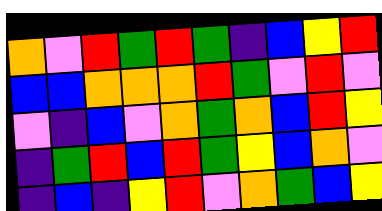[["orange", "violet", "red", "green", "red", "green", "indigo", "blue", "yellow", "red"], ["blue", "blue", "orange", "orange", "orange", "red", "green", "violet", "red", "violet"], ["violet", "indigo", "blue", "violet", "orange", "green", "orange", "blue", "red", "yellow"], ["indigo", "green", "red", "blue", "red", "green", "yellow", "blue", "orange", "violet"], ["indigo", "blue", "indigo", "yellow", "red", "violet", "orange", "green", "blue", "yellow"]]